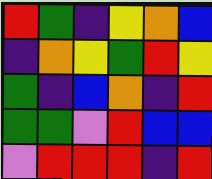[["red", "green", "indigo", "yellow", "orange", "blue"], ["indigo", "orange", "yellow", "green", "red", "yellow"], ["green", "indigo", "blue", "orange", "indigo", "red"], ["green", "green", "violet", "red", "blue", "blue"], ["violet", "red", "red", "red", "indigo", "red"]]